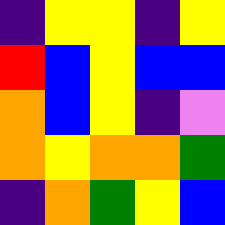[["indigo", "yellow", "yellow", "indigo", "yellow"], ["red", "blue", "yellow", "blue", "blue"], ["orange", "blue", "yellow", "indigo", "violet"], ["orange", "yellow", "orange", "orange", "green"], ["indigo", "orange", "green", "yellow", "blue"]]